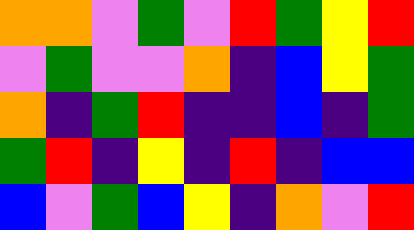[["orange", "orange", "violet", "green", "violet", "red", "green", "yellow", "red"], ["violet", "green", "violet", "violet", "orange", "indigo", "blue", "yellow", "green"], ["orange", "indigo", "green", "red", "indigo", "indigo", "blue", "indigo", "green"], ["green", "red", "indigo", "yellow", "indigo", "red", "indigo", "blue", "blue"], ["blue", "violet", "green", "blue", "yellow", "indigo", "orange", "violet", "red"]]